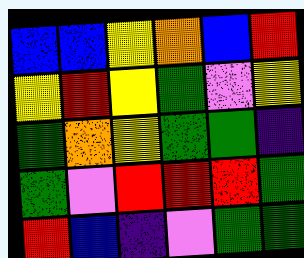[["blue", "blue", "yellow", "orange", "blue", "red"], ["yellow", "red", "yellow", "green", "violet", "yellow"], ["green", "orange", "yellow", "green", "green", "indigo"], ["green", "violet", "red", "red", "red", "green"], ["red", "blue", "indigo", "violet", "green", "green"]]